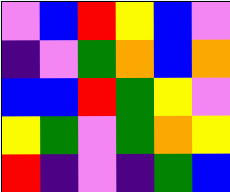[["violet", "blue", "red", "yellow", "blue", "violet"], ["indigo", "violet", "green", "orange", "blue", "orange"], ["blue", "blue", "red", "green", "yellow", "violet"], ["yellow", "green", "violet", "green", "orange", "yellow"], ["red", "indigo", "violet", "indigo", "green", "blue"]]